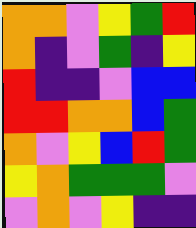[["orange", "orange", "violet", "yellow", "green", "red"], ["orange", "indigo", "violet", "green", "indigo", "yellow"], ["red", "indigo", "indigo", "violet", "blue", "blue"], ["red", "red", "orange", "orange", "blue", "green"], ["orange", "violet", "yellow", "blue", "red", "green"], ["yellow", "orange", "green", "green", "green", "violet"], ["violet", "orange", "violet", "yellow", "indigo", "indigo"]]